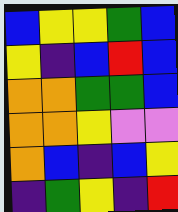[["blue", "yellow", "yellow", "green", "blue"], ["yellow", "indigo", "blue", "red", "blue"], ["orange", "orange", "green", "green", "blue"], ["orange", "orange", "yellow", "violet", "violet"], ["orange", "blue", "indigo", "blue", "yellow"], ["indigo", "green", "yellow", "indigo", "red"]]